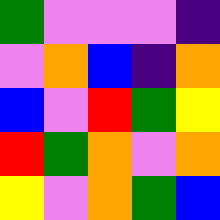[["green", "violet", "violet", "violet", "indigo"], ["violet", "orange", "blue", "indigo", "orange"], ["blue", "violet", "red", "green", "yellow"], ["red", "green", "orange", "violet", "orange"], ["yellow", "violet", "orange", "green", "blue"]]